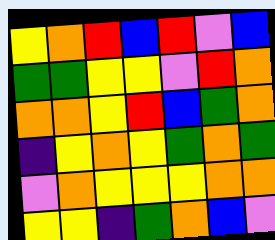[["yellow", "orange", "red", "blue", "red", "violet", "blue"], ["green", "green", "yellow", "yellow", "violet", "red", "orange"], ["orange", "orange", "yellow", "red", "blue", "green", "orange"], ["indigo", "yellow", "orange", "yellow", "green", "orange", "green"], ["violet", "orange", "yellow", "yellow", "yellow", "orange", "orange"], ["yellow", "yellow", "indigo", "green", "orange", "blue", "violet"]]